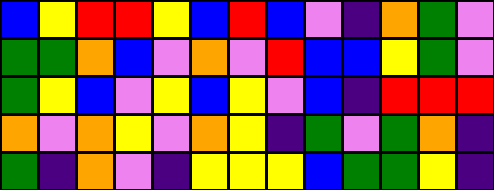[["blue", "yellow", "red", "red", "yellow", "blue", "red", "blue", "violet", "indigo", "orange", "green", "violet"], ["green", "green", "orange", "blue", "violet", "orange", "violet", "red", "blue", "blue", "yellow", "green", "violet"], ["green", "yellow", "blue", "violet", "yellow", "blue", "yellow", "violet", "blue", "indigo", "red", "red", "red"], ["orange", "violet", "orange", "yellow", "violet", "orange", "yellow", "indigo", "green", "violet", "green", "orange", "indigo"], ["green", "indigo", "orange", "violet", "indigo", "yellow", "yellow", "yellow", "blue", "green", "green", "yellow", "indigo"]]